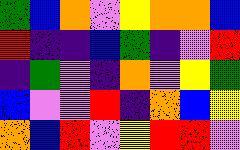[["green", "blue", "orange", "violet", "yellow", "orange", "orange", "blue"], ["red", "indigo", "indigo", "blue", "green", "indigo", "violet", "red"], ["indigo", "green", "violet", "indigo", "orange", "violet", "yellow", "green"], ["blue", "violet", "violet", "red", "indigo", "orange", "blue", "yellow"], ["orange", "blue", "red", "violet", "yellow", "red", "red", "violet"]]